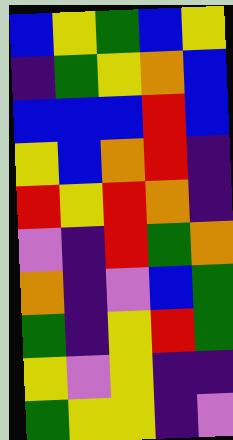[["blue", "yellow", "green", "blue", "yellow"], ["indigo", "green", "yellow", "orange", "blue"], ["blue", "blue", "blue", "red", "blue"], ["yellow", "blue", "orange", "red", "indigo"], ["red", "yellow", "red", "orange", "indigo"], ["violet", "indigo", "red", "green", "orange"], ["orange", "indigo", "violet", "blue", "green"], ["green", "indigo", "yellow", "red", "green"], ["yellow", "violet", "yellow", "indigo", "indigo"], ["green", "yellow", "yellow", "indigo", "violet"]]